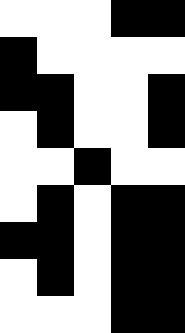[["white", "white", "white", "black", "black"], ["black", "white", "white", "white", "white"], ["black", "black", "white", "white", "black"], ["white", "black", "white", "white", "black"], ["white", "white", "black", "white", "white"], ["white", "black", "white", "black", "black"], ["black", "black", "white", "black", "black"], ["white", "black", "white", "black", "black"], ["white", "white", "white", "black", "black"]]